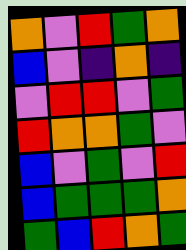[["orange", "violet", "red", "green", "orange"], ["blue", "violet", "indigo", "orange", "indigo"], ["violet", "red", "red", "violet", "green"], ["red", "orange", "orange", "green", "violet"], ["blue", "violet", "green", "violet", "red"], ["blue", "green", "green", "green", "orange"], ["green", "blue", "red", "orange", "green"]]